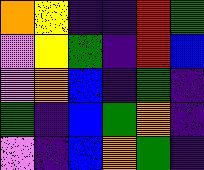[["orange", "yellow", "indigo", "indigo", "red", "green"], ["violet", "yellow", "green", "indigo", "red", "blue"], ["violet", "orange", "blue", "indigo", "green", "indigo"], ["green", "indigo", "blue", "green", "orange", "indigo"], ["violet", "indigo", "blue", "orange", "green", "indigo"]]